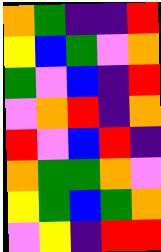[["orange", "green", "indigo", "indigo", "red"], ["yellow", "blue", "green", "violet", "orange"], ["green", "violet", "blue", "indigo", "red"], ["violet", "orange", "red", "indigo", "orange"], ["red", "violet", "blue", "red", "indigo"], ["orange", "green", "green", "orange", "violet"], ["yellow", "green", "blue", "green", "orange"], ["violet", "yellow", "indigo", "red", "red"]]